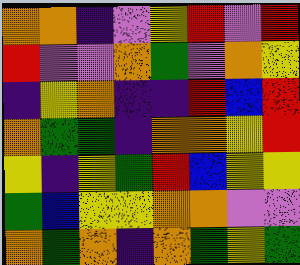[["orange", "orange", "indigo", "violet", "yellow", "red", "violet", "red"], ["red", "violet", "violet", "orange", "green", "violet", "orange", "yellow"], ["indigo", "yellow", "orange", "indigo", "indigo", "red", "blue", "red"], ["orange", "green", "green", "indigo", "orange", "orange", "yellow", "red"], ["yellow", "indigo", "yellow", "green", "red", "blue", "yellow", "yellow"], ["green", "blue", "yellow", "yellow", "orange", "orange", "violet", "violet"], ["orange", "green", "orange", "indigo", "orange", "green", "yellow", "green"]]